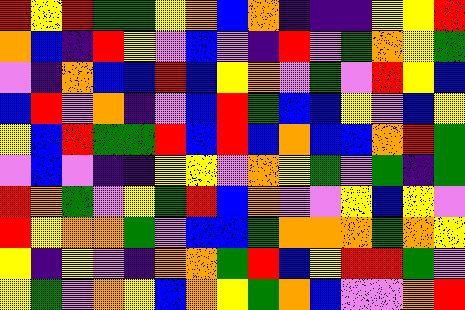[["red", "yellow", "red", "green", "green", "yellow", "orange", "blue", "orange", "indigo", "indigo", "indigo", "yellow", "yellow", "red"], ["orange", "blue", "indigo", "red", "yellow", "violet", "blue", "violet", "indigo", "red", "violet", "green", "orange", "yellow", "green"], ["violet", "indigo", "orange", "blue", "blue", "red", "blue", "yellow", "orange", "violet", "green", "violet", "red", "yellow", "blue"], ["blue", "red", "violet", "orange", "indigo", "violet", "blue", "red", "green", "blue", "blue", "yellow", "violet", "blue", "yellow"], ["yellow", "blue", "red", "green", "green", "red", "blue", "red", "blue", "orange", "blue", "blue", "orange", "red", "green"], ["violet", "blue", "violet", "indigo", "indigo", "yellow", "yellow", "violet", "orange", "yellow", "green", "violet", "green", "indigo", "green"], ["red", "orange", "green", "violet", "yellow", "green", "red", "blue", "orange", "violet", "violet", "yellow", "blue", "yellow", "violet"], ["red", "yellow", "orange", "orange", "green", "violet", "blue", "blue", "green", "orange", "orange", "orange", "green", "orange", "yellow"], ["yellow", "indigo", "yellow", "violet", "indigo", "orange", "orange", "green", "red", "blue", "yellow", "red", "red", "green", "violet"], ["yellow", "green", "violet", "orange", "yellow", "blue", "orange", "yellow", "green", "orange", "blue", "violet", "violet", "orange", "red"]]